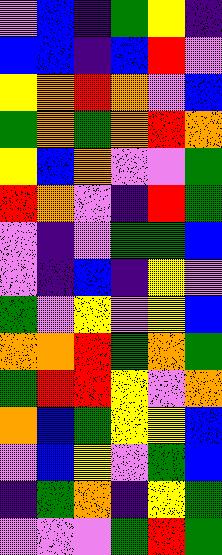[["violet", "blue", "indigo", "green", "yellow", "indigo"], ["blue", "blue", "indigo", "blue", "red", "violet"], ["yellow", "orange", "red", "orange", "violet", "blue"], ["green", "orange", "green", "orange", "red", "orange"], ["yellow", "blue", "orange", "violet", "violet", "green"], ["red", "orange", "violet", "indigo", "red", "green"], ["violet", "indigo", "violet", "green", "green", "blue"], ["violet", "indigo", "blue", "indigo", "yellow", "violet"], ["green", "violet", "yellow", "violet", "yellow", "blue"], ["orange", "orange", "red", "green", "orange", "green"], ["green", "red", "red", "yellow", "violet", "orange"], ["orange", "blue", "green", "yellow", "yellow", "blue"], ["violet", "blue", "yellow", "violet", "green", "blue"], ["indigo", "green", "orange", "indigo", "yellow", "green"], ["violet", "violet", "violet", "green", "red", "green"]]